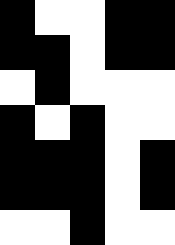[["black", "white", "white", "black", "black"], ["black", "black", "white", "black", "black"], ["white", "black", "white", "white", "white"], ["black", "white", "black", "white", "white"], ["black", "black", "black", "white", "black"], ["black", "black", "black", "white", "black"], ["white", "white", "black", "white", "white"]]